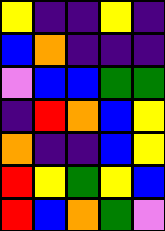[["yellow", "indigo", "indigo", "yellow", "indigo"], ["blue", "orange", "indigo", "indigo", "indigo"], ["violet", "blue", "blue", "green", "green"], ["indigo", "red", "orange", "blue", "yellow"], ["orange", "indigo", "indigo", "blue", "yellow"], ["red", "yellow", "green", "yellow", "blue"], ["red", "blue", "orange", "green", "violet"]]